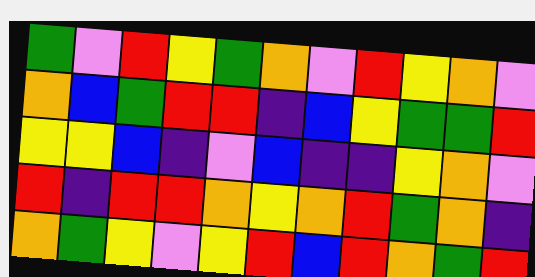[["green", "violet", "red", "yellow", "green", "orange", "violet", "red", "yellow", "orange", "violet"], ["orange", "blue", "green", "red", "red", "indigo", "blue", "yellow", "green", "green", "red"], ["yellow", "yellow", "blue", "indigo", "violet", "blue", "indigo", "indigo", "yellow", "orange", "violet"], ["red", "indigo", "red", "red", "orange", "yellow", "orange", "red", "green", "orange", "indigo"], ["orange", "green", "yellow", "violet", "yellow", "red", "blue", "red", "orange", "green", "red"]]